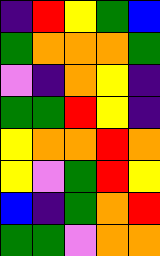[["indigo", "red", "yellow", "green", "blue"], ["green", "orange", "orange", "orange", "green"], ["violet", "indigo", "orange", "yellow", "indigo"], ["green", "green", "red", "yellow", "indigo"], ["yellow", "orange", "orange", "red", "orange"], ["yellow", "violet", "green", "red", "yellow"], ["blue", "indigo", "green", "orange", "red"], ["green", "green", "violet", "orange", "orange"]]